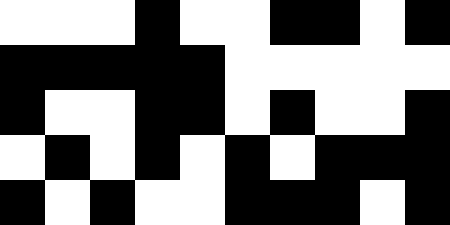[["white", "white", "white", "black", "white", "white", "black", "black", "white", "black"], ["black", "black", "black", "black", "black", "white", "white", "white", "white", "white"], ["black", "white", "white", "black", "black", "white", "black", "white", "white", "black"], ["white", "black", "white", "black", "white", "black", "white", "black", "black", "black"], ["black", "white", "black", "white", "white", "black", "black", "black", "white", "black"]]